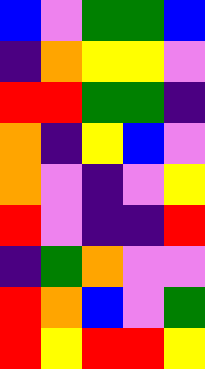[["blue", "violet", "green", "green", "blue"], ["indigo", "orange", "yellow", "yellow", "violet"], ["red", "red", "green", "green", "indigo"], ["orange", "indigo", "yellow", "blue", "violet"], ["orange", "violet", "indigo", "violet", "yellow"], ["red", "violet", "indigo", "indigo", "red"], ["indigo", "green", "orange", "violet", "violet"], ["red", "orange", "blue", "violet", "green"], ["red", "yellow", "red", "red", "yellow"]]